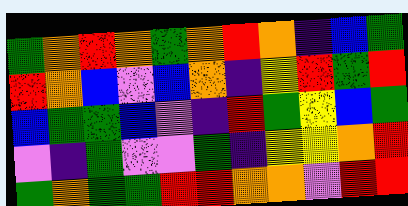[["green", "orange", "red", "orange", "green", "orange", "red", "orange", "indigo", "blue", "green"], ["red", "orange", "blue", "violet", "blue", "orange", "indigo", "yellow", "red", "green", "red"], ["blue", "green", "green", "blue", "violet", "indigo", "red", "green", "yellow", "blue", "green"], ["violet", "indigo", "green", "violet", "violet", "green", "indigo", "yellow", "yellow", "orange", "red"], ["green", "orange", "green", "green", "red", "red", "orange", "orange", "violet", "red", "red"]]